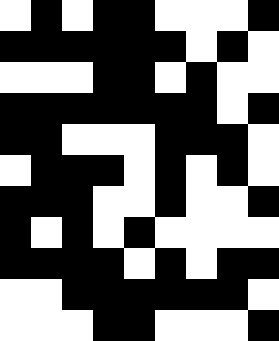[["white", "black", "white", "black", "black", "white", "white", "white", "black"], ["black", "black", "black", "black", "black", "black", "white", "black", "white"], ["white", "white", "white", "black", "black", "white", "black", "white", "white"], ["black", "black", "black", "black", "black", "black", "black", "white", "black"], ["black", "black", "white", "white", "white", "black", "black", "black", "white"], ["white", "black", "black", "black", "white", "black", "white", "black", "white"], ["black", "black", "black", "white", "white", "black", "white", "white", "black"], ["black", "white", "black", "white", "black", "white", "white", "white", "white"], ["black", "black", "black", "black", "white", "black", "white", "black", "black"], ["white", "white", "black", "black", "black", "black", "black", "black", "white"], ["white", "white", "white", "black", "black", "white", "white", "white", "black"]]